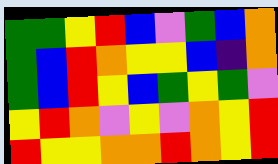[["green", "green", "yellow", "red", "blue", "violet", "green", "blue", "orange"], ["green", "blue", "red", "orange", "yellow", "yellow", "blue", "indigo", "orange"], ["green", "blue", "red", "yellow", "blue", "green", "yellow", "green", "violet"], ["yellow", "red", "orange", "violet", "yellow", "violet", "orange", "yellow", "red"], ["red", "yellow", "yellow", "orange", "orange", "red", "orange", "yellow", "red"]]